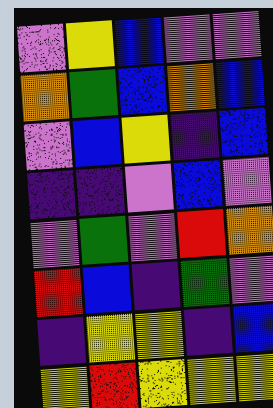[["violet", "yellow", "blue", "violet", "violet"], ["orange", "green", "blue", "orange", "blue"], ["violet", "blue", "yellow", "indigo", "blue"], ["indigo", "indigo", "violet", "blue", "violet"], ["violet", "green", "violet", "red", "orange"], ["red", "blue", "indigo", "green", "violet"], ["indigo", "yellow", "yellow", "indigo", "blue"], ["yellow", "red", "yellow", "yellow", "yellow"]]